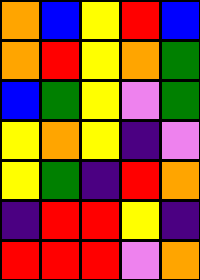[["orange", "blue", "yellow", "red", "blue"], ["orange", "red", "yellow", "orange", "green"], ["blue", "green", "yellow", "violet", "green"], ["yellow", "orange", "yellow", "indigo", "violet"], ["yellow", "green", "indigo", "red", "orange"], ["indigo", "red", "red", "yellow", "indigo"], ["red", "red", "red", "violet", "orange"]]